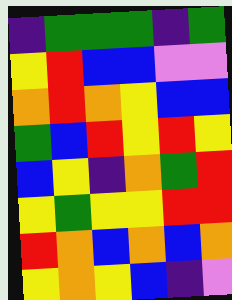[["indigo", "green", "green", "green", "indigo", "green"], ["yellow", "red", "blue", "blue", "violet", "violet"], ["orange", "red", "orange", "yellow", "blue", "blue"], ["green", "blue", "red", "yellow", "red", "yellow"], ["blue", "yellow", "indigo", "orange", "green", "red"], ["yellow", "green", "yellow", "yellow", "red", "red"], ["red", "orange", "blue", "orange", "blue", "orange"], ["yellow", "orange", "yellow", "blue", "indigo", "violet"]]